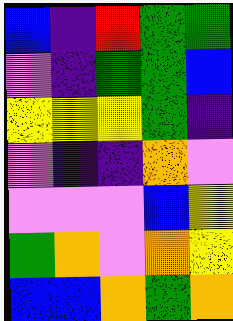[["blue", "indigo", "red", "green", "green"], ["violet", "indigo", "green", "green", "blue"], ["yellow", "yellow", "yellow", "green", "indigo"], ["violet", "indigo", "indigo", "orange", "violet"], ["violet", "violet", "violet", "blue", "yellow"], ["green", "orange", "violet", "orange", "yellow"], ["blue", "blue", "orange", "green", "orange"]]